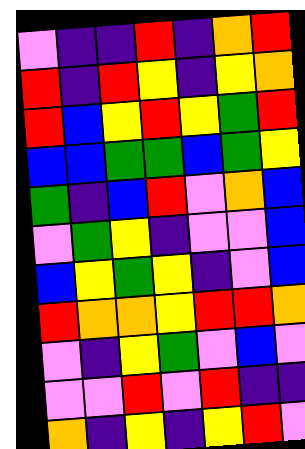[["violet", "indigo", "indigo", "red", "indigo", "orange", "red"], ["red", "indigo", "red", "yellow", "indigo", "yellow", "orange"], ["red", "blue", "yellow", "red", "yellow", "green", "red"], ["blue", "blue", "green", "green", "blue", "green", "yellow"], ["green", "indigo", "blue", "red", "violet", "orange", "blue"], ["violet", "green", "yellow", "indigo", "violet", "violet", "blue"], ["blue", "yellow", "green", "yellow", "indigo", "violet", "blue"], ["red", "orange", "orange", "yellow", "red", "red", "orange"], ["violet", "indigo", "yellow", "green", "violet", "blue", "violet"], ["violet", "violet", "red", "violet", "red", "indigo", "indigo"], ["orange", "indigo", "yellow", "indigo", "yellow", "red", "violet"]]